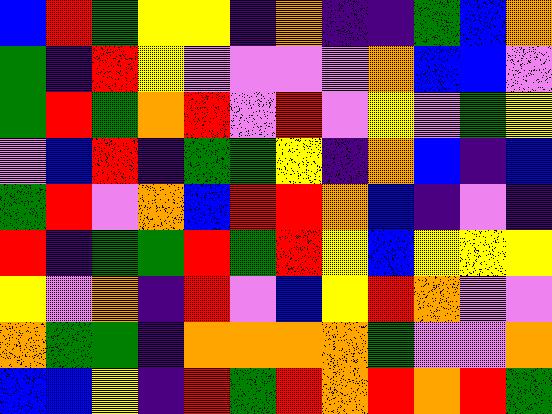[["blue", "red", "green", "yellow", "yellow", "indigo", "orange", "indigo", "indigo", "green", "blue", "orange"], ["green", "indigo", "red", "yellow", "violet", "violet", "violet", "violet", "orange", "blue", "blue", "violet"], ["green", "red", "green", "orange", "red", "violet", "red", "violet", "yellow", "violet", "green", "yellow"], ["violet", "blue", "red", "indigo", "green", "green", "yellow", "indigo", "orange", "blue", "indigo", "blue"], ["green", "red", "violet", "orange", "blue", "red", "red", "orange", "blue", "indigo", "violet", "indigo"], ["red", "indigo", "green", "green", "red", "green", "red", "yellow", "blue", "yellow", "yellow", "yellow"], ["yellow", "violet", "orange", "indigo", "red", "violet", "blue", "yellow", "red", "orange", "violet", "violet"], ["orange", "green", "green", "indigo", "orange", "orange", "orange", "orange", "green", "violet", "violet", "orange"], ["blue", "blue", "yellow", "indigo", "red", "green", "red", "orange", "red", "orange", "red", "green"]]